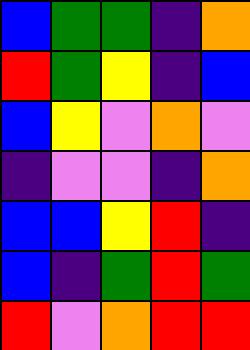[["blue", "green", "green", "indigo", "orange"], ["red", "green", "yellow", "indigo", "blue"], ["blue", "yellow", "violet", "orange", "violet"], ["indigo", "violet", "violet", "indigo", "orange"], ["blue", "blue", "yellow", "red", "indigo"], ["blue", "indigo", "green", "red", "green"], ["red", "violet", "orange", "red", "red"]]